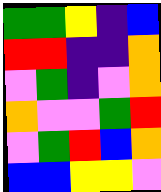[["green", "green", "yellow", "indigo", "blue"], ["red", "red", "indigo", "indigo", "orange"], ["violet", "green", "indigo", "violet", "orange"], ["orange", "violet", "violet", "green", "red"], ["violet", "green", "red", "blue", "orange"], ["blue", "blue", "yellow", "yellow", "violet"]]